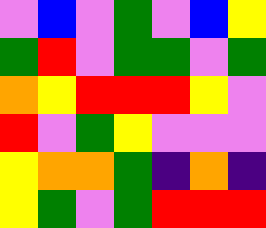[["violet", "blue", "violet", "green", "violet", "blue", "yellow"], ["green", "red", "violet", "green", "green", "violet", "green"], ["orange", "yellow", "red", "red", "red", "yellow", "violet"], ["red", "violet", "green", "yellow", "violet", "violet", "violet"], ["yellow", "orange", "orange", "green", "indigo", "orange", "indigo"], ["yellow", "green", "violet", "green", "red", "red", "red"]]